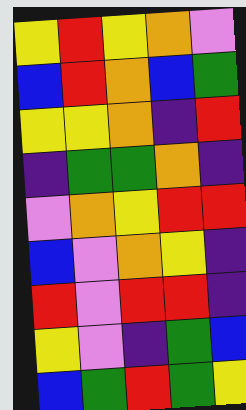[["yellow", "red", "yellow", "orange", "violet"], ["blue", "red", "orange", "blue", "green"], ["yellow", "yellow", "orange", "indigo", "red"], ["indigo", "green", "green", "orange", "indigo"], ["violet", "orange", "yellow", "red", "red"], ["blue", "violet", "orange", "yellow", "indigo"], ["red", "violet", "red", "red", "indigo"], ["yellow", "violet", "indigo", "green", "blue"], ["blue", "green", "red", "green", "yellow"]]